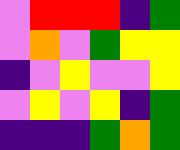[["violet", "red", "red", "red", "indigo", "green"], ["violet", "orange", "violet", "green", "yellow", "yellow"], ["indigo", "violet", "yellow", "violet", "violet", "yellow"], ["violet", "yellow", "violet", "yellow", "indigo", "green"], ["indigo", "indigo", "indigo", "green", "orange", "green"]]